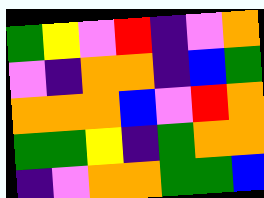[["green", "yellow", "violet", "red", "indigo", "violet", "orange"], ["violet", "indigo", "orange", "orange", "indigo", "blue", "green"], ["orange", "orange", "orange", "blue", "violet", "red", "orange"], ["green", "green", "yellow", "indigo", "green", "orange", "orange"], ["indigo", "violet", "orange", "orange", "green", "green", "blue"]]